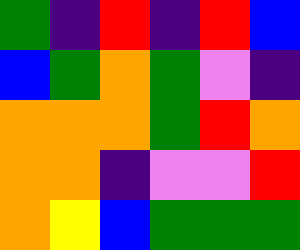[["green", "indigo", "red", "indigo", "red", "blue"], ["blue", "green", "orange", "green", "violet", "indigo"], ["orange", "orange", "orange", "green", "red", "orange"], ["orange", "orange", "indigo", "violet", "violet", "red"], ["orange", "yellow", "blue", "green", "green", "green"]]